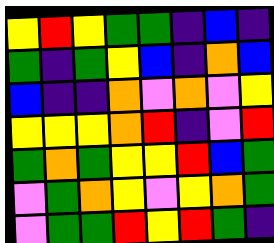[["yellow", "red", "yellow", "green", "green", "indigo", "blue", "indigo"], ["green", "indigo", "green", "yellow", "blue", "indigo", "orange", "blue"], ["blue", "indigo", "indigo", "orange", "violet", "orange", "violet", "yellow"], ["yellow", "yellow", "yellow", "orange", "red", "indigo", "violet", "red"], ["green", "orange", "green", "yellow", "yellow", "red", "blue", "green"], ["violet", "green", "orange", "yellow", "violet", "yellow", "orange", "green"], ["violet", "green", "green", "red", "yellow", "red", "green", "indigo"]]